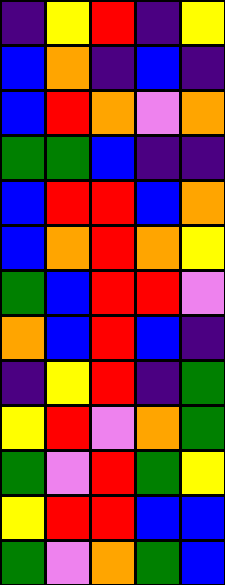[["indigo", "yellow", "red", "indigo", "yellow"], ["blue", "orange", "indigo", "blue", "indigo"], ["blue", "red", "orange", "violet", "orange"], ["green", "green", "blue", "indigo", "indigo"], ["blue", "red", "red", "blue", "orange"], ["blue", "orange", "red", "orange", "yellow"], ["green", "blue", "red", "red", "violet"], ["orange", "blue", "red", "blue", "indigo"], ["indigo", "yellow", "red", "indigo", "green"], ["yellow", "red", "violet", "orange", "green"], ["green", "violet", "red", "green", "yellow"], ["yellow", "red", "red", "blue", "blue"], ["green", "violet", "orange", "green", "blue"]]